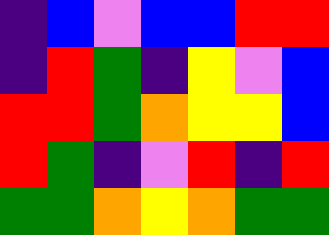[["indigo", "blue", "violet", "blue", "blue", "red", "red"], ["indigo", "red", "green", "indigo", "yellow", "violet", "blue"], ["red", "red", "green", "orange", "yellow", "yellow", "blue"], ["red", "green", "indigo", "violet", "red", "indigo", "red"], ["green", "green", "orange", "yellow", "orange", "green", "green"]]